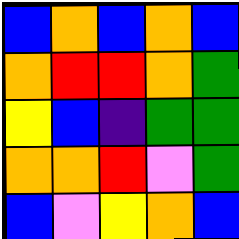[["blue", "orange", "blue", "orange", "blue"], ["orange", "red", "red", "orange", "green"], ["yellow", "blue", "indigo", "green", "green"], ["orange", "orange", "red", "violet", "green"], ["blue", "violet", "yellow", "orange", "blue"]]